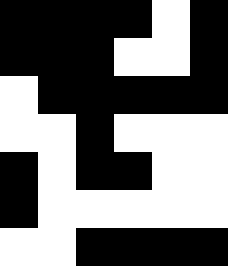[["black", "black", "black", "black", "white", "black"], ["black", "black", "black", "white", "white", "black"], ["white", "black", "black", "black", "black", "black"], ["white", "white", "black", "white", "white", "white"], ["black", "white", "black", "black", "white", "white"], ["black", "white", "white", "white", "white", "white"], ["white", "white", "black", "black", "black", "black"]]